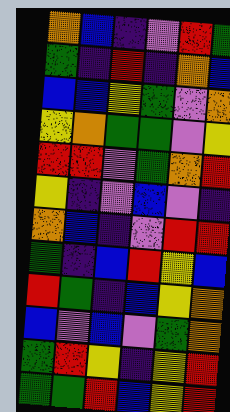[["orange", "blue", "indigo", "violet", "red", "green"], ["green", "indigo", "red", "indigo", "orange", "blue"], ["blue", "blue", "yellow", "green", "violet", "orange"], ["yellow", "orange", "green", "green", "violet", "yellow"], ["red", "red", "violet", "green", "orange", "red"], ["yellow", "indigo", "violet", "blue", "violet", "indigo"], ["orange", "blue", "indigo", "violet", "red", "red"], ["green", "indigo", "blue", "red", "yellow", "blue"], ["red", "green", "indigo", "blue", "yellow", "orange"], ["blue", "violet", "blue", "violet", "green", "orange"], ["green", "red", "yellow", "indigo", "yellow", "red"], ["green", "green", "red", "blue", "yellow", "red"]]